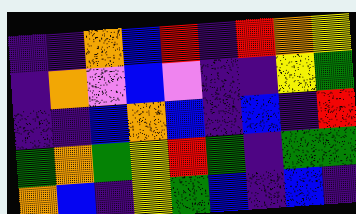[["indigo", "indigo", "orange", "blue", "red", "indigo", "red", "orange", "yellow"], ["indigo", "orange", "violet", "blue", "violet", "indigo", "indigo", "yellow", "green"], ["indigo", "indigo", "blue", "orange", "blue", "indigo", "blue", "indigo", "red"], ["green", "orange", "green", "yellow", "red", "green", "indigo", "green", "green"], ["orange", "blue", "indigo", "yellow", "green", "blue", "indigo", "blue", "indigo"]]